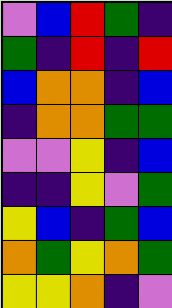[["violet", "blue", "red", "green", "indigo"], ["green", "indigo", "red", "indigo", "red"], ["blue", "orange", "orange", "indigo", "blue"], ["indigo", "orange", "orange", "green", "green"], ["violet", "violet", "yellow", "indigo", "blue"], ["indigo", "indigo", "yellow", "violet", "green"], ["yellow", "blue", "indigo", "green", "blue"], ["orange", "green", "yellow", "orange", "green"], ["yellow", "yellow", "orange", "indigo", "violet"]]